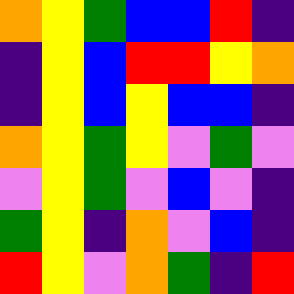[["orange", "yellow", "green", "blue", "blue", "red", "indigo"], ["indigo", "yellow", "blue", "red", "red", "yellow", "orange"], ["indigo", "yellow", "blue", "yellow", "blue", "blue", "indigo"], ["orange", "yellow", "green", "yellow", "violet", "green", "violet"], ["violet", "yellow", "green", "violet", "blue", "violet", "indigo"], ["green", "yellow", "indigo", "orange", "violet", "blue", "indigo"], ["red", "yellow", "violet", "orange", "green", "indigo", "red"]]